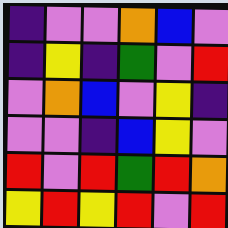[["indigo", "violet", "violet", "orange", "blue", "violet"], ["indigo", "yellow", "indigo", "green", "violet", "red"], ["violet", "orange", "blue", "violet", "yellow", "indigo"], ["violet", "violet", "indigo", "blue", "yellow", "violet"], ["red", "violet", "red", "green", "red", "orange"], ["yellow", "red", "yellow", "red", "violet", "red"]]